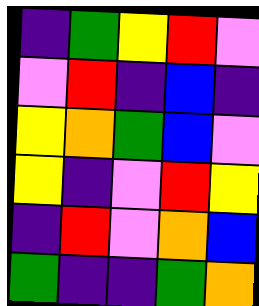[["indigo", "green", "yellow", "red", "violet"], ["violet", "red", "indigo", "blue", "indigo"], ["yellow", "orange", "green", "blue", "violet"], ["yellow", "indigo", "violet", "red", "yellow"], ["indigo", "red", "violet", "orange", "blue"], ["green", "indigo", "indigo", "green", "orange"]]